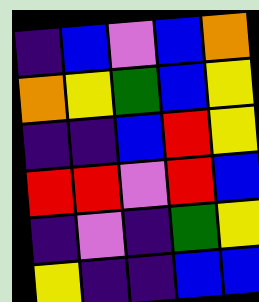[["indigo", "blue", "violet", "blue", "orange"], ["orange", "yellow", "green", "blue", "yellow"], ["indigo", "indigo", "blue", "red", "yellow"], ["red", "red", "violet", "red", "blue"], ["indigo", "violet", "indigo", "green", "yellow"], ["yellow", "indigo", "indigo", "blue", "blue"]]